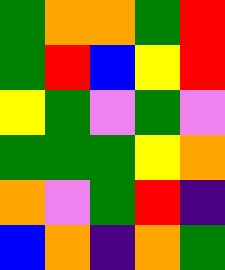[["green", "orange", "orange", "green", "red"], ["green", "red", "blue", "yellow", "red"], ["yellow", "green", "violet", "green", "violet"], ["green", "green", "green", "yellow", "orange"], ["orange", "violet", "green", "red", "indigo"], ["blue", "orange", "indigo", "orange", "green"]]